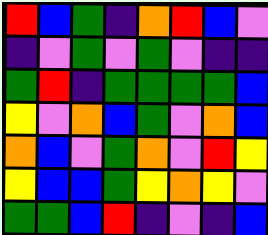[["red", "blue", "green", "indigo", "orange", "red", "blue", "violet"], ["indigo", "violet", "green", "violet", "green", "violet", "indigo", "indigo"], ["green", "red", "indigo", "green", "green", "green", "green", "blue"], ["yellow", "violet", "orange", "blue", "green", "violet", "orange", "blue"], ["orange", "blue", "violet", "green", "orange", "violet", "red", "yellow"], ["yellow", "blue", "blue", "green", "yellow", "orange", "yellow", "violet"], ["green", "green", "blue", "red", "indigo", "violet", "indigo", "blue"]]